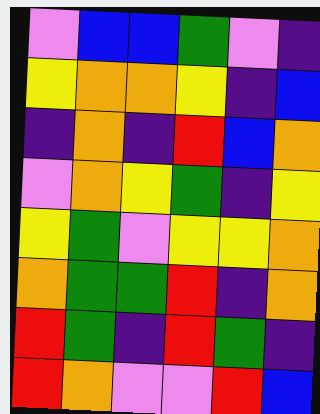[["violet", "blue", "blue", "green", "violet", "indigo"], ["yellow", "orange", "orange", "yellow", "indigo", "blue"], ["indigo", "orange", "indigo", "red", "blue", "orange"], ["violet", "orange", "yellow", "green", "indigo", "yellow"], ["yellow", "green", "violet", "yellow", "yellow", "orange"], ["orange", "green", "green", "red", "indigo", "orange"], ["red", "green", "indigo", "red", "green", "indigo"], ["red", "orange", "violet", "violet", "red", "blue"]]